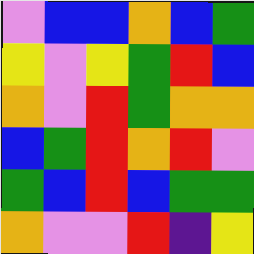[["violet", "blue", "blue", "orange", "blue", "green"], ["yellow", "violet", "yellow", "green", "red", "blue"], ["orange", "violet", "red", "green", "orange", "orange"], ["blue", "green", "red", "orange", "red", "violet"], ["green", "blue", "red", "blue", "green", "green"], ["orange", "violet", "violet", "red", "indigo", "yellow"]]